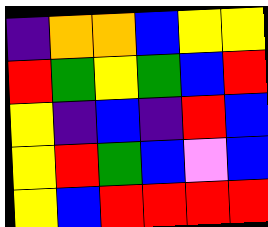[["indigo", "orange", "orange", "blue", "yellow", "yellow"], ["red", "green", "yellow", "green", "blue", "red"], ["yellow", "indigo", "blue", "indigo", "red", "blue"], ["yellow", "red", "green", "blue", "violet", "blue"], ["yellow", "blue", "red", "red", "red", "red"]]